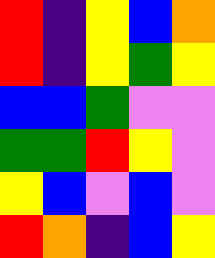[["red", "indigo", "yellow", "blue", "orange"], ["red", "indigo", "yellow", "green", "yellow"], ["blue", "blue", "green", "violet", "violet"], ["green", "green", "red", "yellow", "violet"], ["yellow", "blue", "violet", "blue", "violet"], ["red", "orange", "indigo", "blue", "yellow"]]